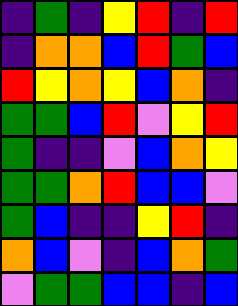[["indigo", "green", "indigo", "yellow", "red", "indigo", "red"], ["indigo", "orange", "orange", "blue", "red", "green", "blue"], ["red", "yellow", "orange", "yellow", "blue", "orange", "indigo"], ["green", "green", "blue", "red", "violet", "yellow", "red"], ["green", "indigo", "indigo", "violet", "blue", "orange", "yellow"], ["green", "green", "orange", "red", "blue", "blue", "violet"], ["green", "blue", "indigo", "indigo", "yellow", "red", "indigo"], ["orange", "blue", "violet", "indigo", "blue", "orange", "green"], ["violet", "green", "green", "blue", "blue", "indigo", "blue"]]